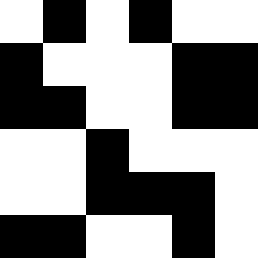[["white", "black", "white", "black", "white", "white"], ["black", "white", "white", "white", "black", "black"], ["black", "black", "white", "white", "black", "black"], ["white", "white", "black", "white", "white", "white"], ["white", "white", "black", "black", "black", "white"], ["black", "black", "white", "white", "black", "white"]]